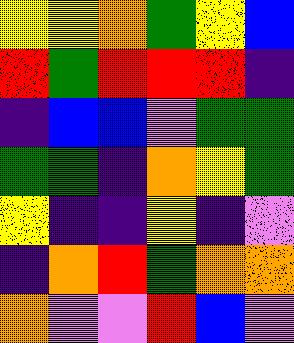[["yellow", "yellow", "orange", "green", "yellow", "blue"], ["red", "green", "red", "red", "red", "indigo"], ["indigo", "blue", "blue", "violet", "green", "green"], ["green", "green", "indigo", "orange", "yellow", "green"], ["yellow", "indigo", "indigo", "yellow", "indigo", "violet"], ["indigo", "orange", "red", "green", "orange", "orange"], ["orange", "violet", "violet", "red", "blue", "violet"]]